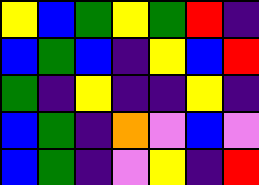[["yellow", "blue", "green", "yellow", "green", "red", "indigo"], ["blue", "green", "blue", "indigo", "yellow", "blue", "red"], ["green", "indigo", "yellow", "indigo", "indigo", "yellow", "indigo"], ["blue", "green", "indigo", "orange", "violet", "blue", "violet"], ["blue", "green", "indigo", "violet", "yellow", "indigo", "red"]]